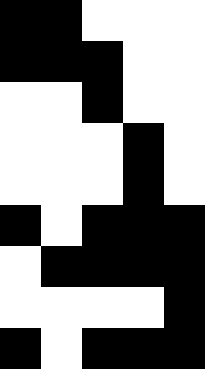[["black", "black", "white", "white", "white"], ["black", "black", "black", "white", "white"], ["white", "white", "black", "white", "white"], ["white", "white", "white", "black", "white"], ["white", "white", "white", "black", "white"], ["black", "white", "black", "black", "black"], ["white", "black", "black", "black", "black"], ["white", "white", "white", "white", "black"], ["black", "white", "black", "black", "black"]]